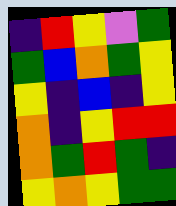[["indigo", "red", "yellow", "violet", "green"], ["green", "blue", "orange", "green", "yellow"], ["yellow", "indigo", "blue", "indigo", "yellow"], ["orange", "indigo", "yellow", "red", "red"], ["orange", "green", "red", "green", "indigo"], ["yellow", "orange", "yellow", "green", "green"]]